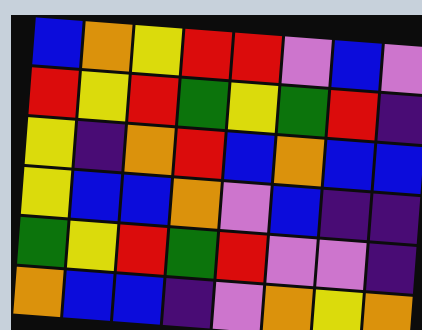[["blue", "orange", "yellow", "red", "red", "violet", "blue", "violet"], ["red", "yellow", "red", "green", "yellow", "green", "red", "indigo"], ["yellow", "indigo", "orange", "red", "blue", "orange", "blue", "blue"], ["yellow", "blue", "blue", "orange", "violet", "blue", "indigo", "indigo"], ["green", "yellow", "red", "green", "red", "violet", "violet", "indigo"], ["orange", "blue", "blue", "indigo", "violet", "orange", "yellow", "orange"]]